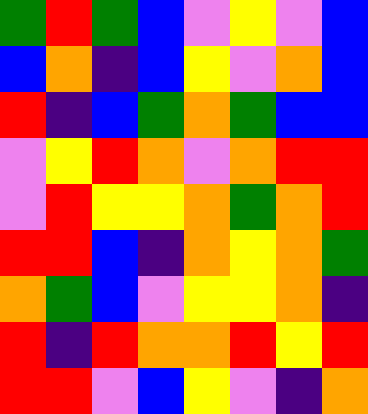[["green", "red", "green", "blue", "violet", "yellow", "violet", "blue"], ["blue", "orange", "indigo", "blue", "yellow", "violet", "orange", "blue"], ["red", "indigo", "blue", "green", "orange", "green", "blue", "blue"], ["violet", "yellow", "red", "orange", "violet", "orange", "red", "red"], ["violet", "red", "yellow", "yellow", "orange", "green", "orange", "red"], ["red", "red", "blue", "indigo", "orange", "yellow", "orange", "green"], ["orange", "green", "blue", "violet", "yellow", "yellow", "orange", "indigo"], ["red", "indigo", "red", "orange", "orange", "red", "yellow", "red"], ["red", "red", "violet", "blue", "yellow", "violet", "indigo", "orange"]]